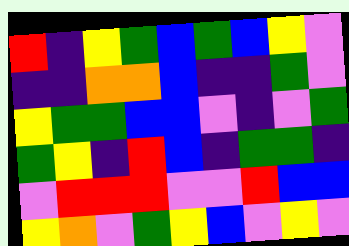[["red", "indigo", "yellow", "green", "blue", "green", "blue", "yellow", "violet"], ["indigo", "indigo", "orange", "orange", "blue", "indigo", "indigo", "green", "violet"], ["yellow", "green", "green", "blue", "blue", "violet", "indigo", "violet", "green"], ["green", "yellow", "indigo", "red", "blue", "indigo", "green", "green", "indigo"], ["violet", "red", "red", "red", "violet", "violet", "red", "blue", "blue"], ["yellow", "orange", "violet", "green", "yellow", "blue", "violet", "yellow", "violet"]]